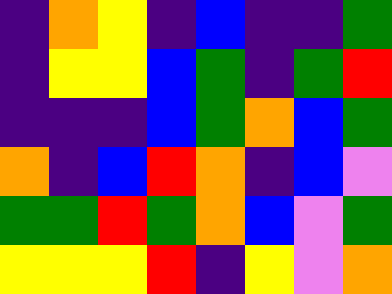[["indigo", "orange", "yellow", "indigo", "blue", "indigo", "indigo", "green"], ["indigo", "yellow", "yellow", "blue", "green", "indigo", "green", "red"], ["indigo", "indigo", "indigo", "blue", "green", "orange", "blue", "green"], ["orange", "indigo", "blue", "red", "orange", "indigo", "blue", "violet"], ["green", "green", "red", "green", "orange", "blue", "violet", "green"], ["yellow", "yellow", "yellow", "red", "indigo", "yellow", "violet", "orange"]]